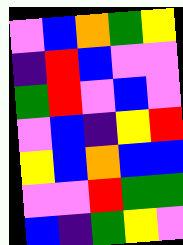[["violet", "blue", "orange", "green", "yellow"], ["indigo", "red", "blue", "violet", "violet"], ["green", "red", "violet", "blue", "violet"], ["violet", "blue", "indigo", "yellow", "red"], ["yellow", "blue", "orange", "blue", "blue"], ["violet", "violet", "red", "green", "green"], ["blue", "indigo", "green", "yellow", "violet"]]